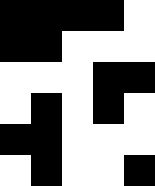[["black", "black", "black", "black", "white"], ["black", "black", "white", "white", "white"], ["white", "white", "white", "black", "black"], ["white", "black", "white", "black", "white"], ["black", "black", "white", "white", "white"], ["white", "black", "white", "white", "black"]]